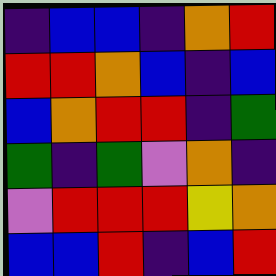[["indigo", "blue", "blue", "indigo", "orange", "red"], ["red", "red", "orange", "blue", "indigo", "blue"], ["blue", "orange", "red", "red", "indigo", "green"], ["green", "indigo", "green", "violet", "orange", "indigo"], ["violet", "red", "red", "red", "yellow", "orange"], ["blue", "blue", "red", "indigo", "blue", "red"]]